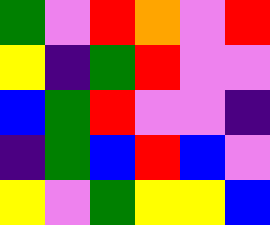[["green", "violet", "red", "orange", "violet", "red"], ["yellow", "indigo", "green", "red", "violet", "violet"], ["blue", "green", "red", "violet", "violet", "indigo"], ["indigo", "green", "blue", "red", "blue", "violet"], ["yellow", "violet", "green", "yellow", "yellow", "blue"]]